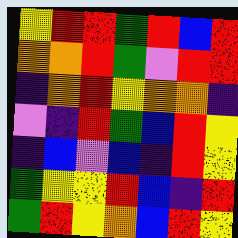[["yellow", "red", "red", "green", "red", "blue", "red"], ["orange", "orange", "red", "green", "violet", "red", "red"], ["indigo", "orange", "red", "yellow", "orange", "orange", "indigo"], ["violet", "indigo", "red", "green", "blue", "red", "yellow"], ["indigo", "blue", "violet", "blue", "indigo", "red", "yellow"], ["green", "yellow", "yellow", "red", "blue", "indigo", "red"], ["green", "red", "yellow", "orange", "blue", "red", "yellow"]]